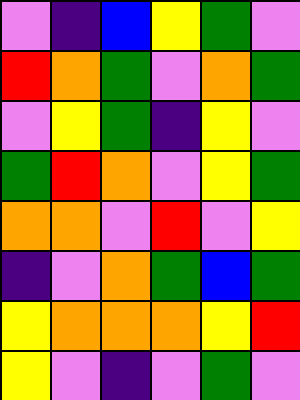[["violet", "indigo", "blue", "yellow", "green", "violet"], ["red", "orange", "green", "violet", "orange", "green"], ["violet", "yellow", "green", "indigo", "yellow", "violet"], ["green", "red", "orange", "violet", "yellow", "green"], ["orange", "orange", "violet", "red", "violet", "yellow"], ["indigo", "violet", "orange", "green", "blue", "green"], ["yellow", "orange", "orange", "orange", "yellow", "red"], ["yellow", "violet", "indigo", "violet", "green", "violet"]]